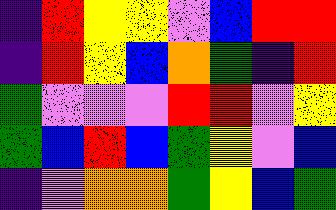[["indigo", "red", "yellow", "yellow", "violet", "blue", "red", "red"], ["indigo", "red", "yellow", "blue", "orange", "green", "indigo", "red"], ["green", "violet", "violet", "violet", "red", "red", "violet", "yellow"], ["green", "blue", "red", "blue", "green", "yellow", "violet", "blue"], ["indigo", "violet", "orange", "orange", "green", "yellow", "blue", "green"]]